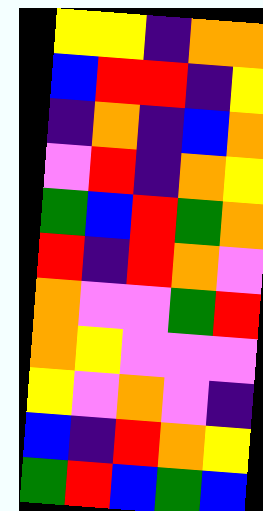[["yellow", "yellow", "indigo", "orange", "orange"], ["blue", "red", "red", "indigo", "yellow"], ["indigo", "orange", "indigo", "blue", "orange"], ["violet", "red", "indigo", "orange", "yellow"], ["green", "blue", "red", "green", "orange"], ["red", "indigo", "red", "orange", "violet"], ["orange", "violet", "violet", "green", "red"], ["orange", "yellow", "violet", "violet", "violet"], ["yellow", "violet", "orange", "violet", "indigo"], ["blue", "indigo", "red", "orange", "yellow"], ["green", "red", "blue", "green", "blue"]]